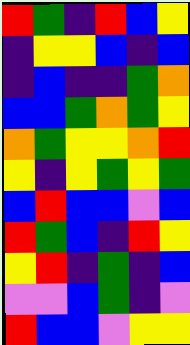[["red", "green", "indigo", "red", "blue", "yellow"], ["indigo", "yellow", "yellow", "blue", "indigo", "blue"], ["indigo", "blue", "indigo", "indigo", "green", "orange"], ["blue", "blue", "green", "orange", "green", "yellow"], ["orange", "green", "yellow", "yellow", "orange", "red"], ["yellow", "indigo", "yellow", "green", "yellow", "green"], ["blue", "red", "blue", "blue", "violet", "blue"], ["red", "green", "blue", "indigo", "red", "yellow"], ["yellow", "red", "indigo", "green", "indigo", "blue"], ["violet", "violet", "blue", "green", "indigo", "violet"], ["red", "blue", "blue", "violet", "yellow", "yellow"]]